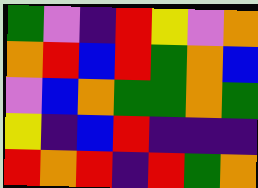[["green", "violet", "indigo", "red", "yellow", "violet", "orange"], ["orange", "red", "blue", "red", "green", "orange", "blue"], ["violet", "blue", "orange", "green", "green", "orange", "green"], ["yellow", "indigo", "blue", "red", "indigo", "indigo", "indigo"], ["red", "orange", "red", "indigo", "red", "green", "orange"]]